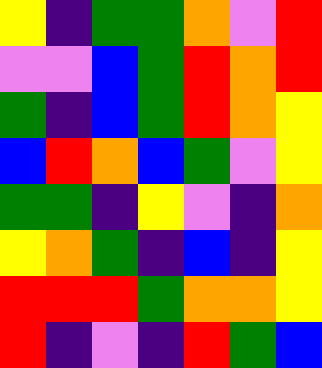[["yellow", "indigo", "green", "green", "orange", "violet", "red"], ["violet", "violet", "blue", "green", "red", "orange", "red"], ["green", "indigo", "blue", "green", "red", "orange", "yellow"], ["blue", "red", "orange", "blue", "green", "violet", "yellow"], ["green", "green", "indigo", "yellow", "violet", "indigo", "orange"], ["yellow", "orange", "green", "indigo", "blue", "indigo", "yellow"], ["red", "red", "red", "green", "orange", "orange", "yellow"], ["red", "indigo", "violet", "indigo", "red", "green", "blue"]]